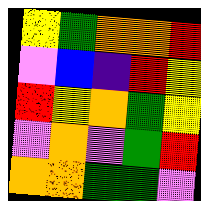[["yellow", "green", "orange", "orange", "red"], ["violet", "blue", "indigo", "red", "yellow"], ["red", "yellow", "orange", "green", "yellow"], ["violet", "orange", "violet", "green", "red"], ["orange", "orange", "green", "green", "violet"]]